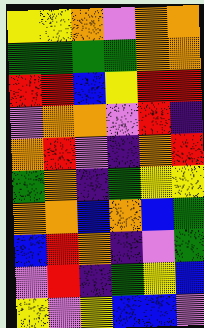[["yellow", "yellow", "orange", "violet", "orange", "orange"], ["green", "green", "green", "green", "orange", "orange"], ["red", "red", "blue", "yellow", "red", "red"], ["violet", "orange", "orange", "violet", "red", "indigo"], ["orange", "red", "violet", "indigo", "orange", "red"], ["green", "orange", "indigo", "green", "yellow", "yellow"], ["orange", "orange", "blue", "orange", "blue", "green"], ["blue", "red", "orange", "indigo", "violet", "green"], ["violet", "red", "indigo", "green", "yellow", "blue"], ["yellow", "violet", "yellow", "blue", "blue", "violet"]]